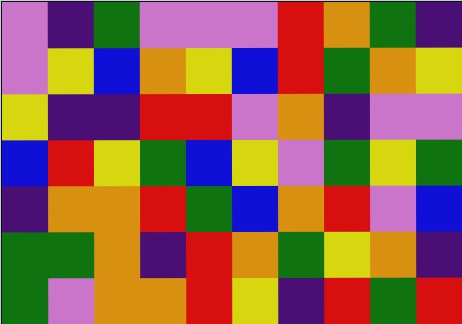[["violet", "indigo", "green", "violet", "violet", "violet", "red", "orange", "green", "indigo"], ["violet", "yellow", "blue", "orange", "yellow", "blue", "red", "green", "orange", "yellow"], ["yellow", "indigo", "indigo", "red", "red", "violet", "orange", "indigo", "violet", "violet"], ["blue", "red", "yellow", "green", "blue", "yellow", "violet", "green", "yellow", "green"], ["indigo", "orange", "orange", "red", "green", "blue", "orange", "red", "violet", "blue"], ["green", "green", "orange", "indigo", "red", "orange", "green", "yellow", "orange", "indigo"], ["green", "violet", "orange", "orange", "red", "yellow", "indigo", "red", "green", "red"]]